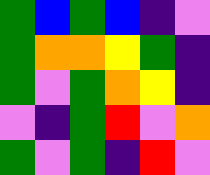[["green", "blue", "green", "blue", "indigo", "violet"], ["green", "orange", "orange", "yellow", "green", "indigo"], ["green", "violet", "green", "orange", "yellow", "indigo"], ["violet", "indigo", "green", "red", "violet", "orange"], ["green", "violet", "green", "indigo", "red", "violet"]]